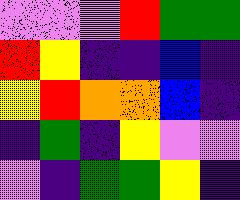[["violet", "violet", "violet", "red", "green", "green"], ["red", "yellow", "indigo", "indigo", "blue", "indigo"], ["yellow", "red", "orange", "orange", "blue", "indigo"], ["indigo", "green", "indigo", "yellow", "violet", "violet"], ["violet", "indigo", "green", "green", "yellow", "indigo"]]